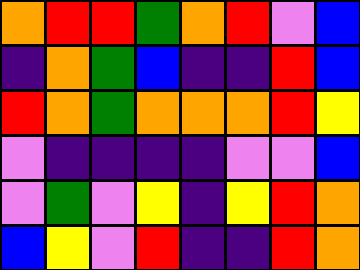[["orange", "red", "red", "green", "orange", "red", "violet", "blue"], ["indigo", "orange", "green", "blue", "indigo", "indigo", "red", "blue"], ["red", "orange", "green", "orange", "orange", "orange", "red", "yellow"], ["violet", "indigo", "indigo", "indigo", "indigo", "violet", "violet", "blue"], ["violet", "green", "violet", "yellow", "indigo", "yellow", "red", "orange"], ["blue", "yellow", "violet", "red", "indigo", "indigo", "red", "orange"]]